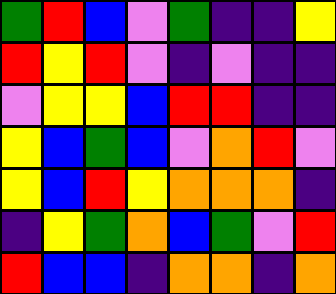[["green", "red", "blue", "violet", "green", "indigo", "indigo", "yellow"], ["red", "yellow", "red", "violet", "indigo", "violet", "indigo", "indigo"], ["violet", "yellow", "yellow", "blue", "red", "red", "indigo", "indigo"], ["yellow", "blue", "green", "blue", "violet", "orange", "red", "violet"], ["yellow", "blue", "red", "yellow", "orange", "orange", "orange", "indigo"], ["indigo", "yellow", "green", "orange", "blue", "green", "violet", "red"], ["red", "blue", "blue", "indigo", "orange", "orange", "indigo", "orange"]]